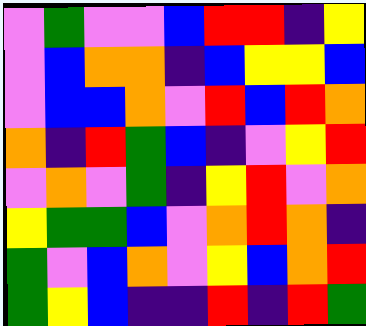[["violet", "green", "violet", "violet", "blue", "red", "red", "indigo", "yellow"], ["violet", "blue", "orange", "orange", "indigo", "blue", "yellow", "yellow", "blue"], ["violet", "blue", "blue", "orange", "violet", "red", "blue", "red", "orange"], ["orange", "indigo", "red", "green", "blue", "indigo", "violet", "yellow", "red"], ["violet", "orange", "violet", "green", "indigo", "yellow", "red", "violet", "orange"], ["yellow", "green", "green", "blue", "violet", "orange", "red", "orange", "indigo"], ["green", "violet", "blue", "orange", "violet", "yellow", "blue", "orange", "red"], ["green", "yellow", "blue", "indigo", "indigo", "red", "indigo", "red", "green"]]